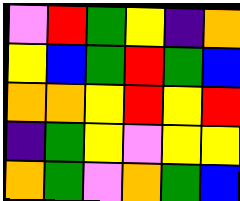[["violet", "red", "green", "yellow", "indigo", "orange"], ["yellow", "blue", "green", "red", "green", "blue"], ["orange", "orange", "yellow", "red", "yellow", "red"], ["indigo", "green", "yellow", "violet", "yellow", "yellow"], ["orange", "green", "violet", "orange", "green", "blue"]]